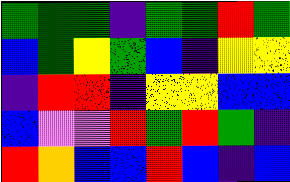[["green", "green", "green", "indigo", "green", "green", "red", "green"], ["blue", "green", "yellow", "green", "blue", "indigo", "yellow", "yellow"], ["indigo", "red", "red", "indigo", "yellow", "yellow", "blue", "blue"], ["blue", "violet", "violet", "red", "green", "red", "green", "indigo"], ["red", "orange", "blue", "blue", "red", "blue", "indigo", "blue"]]